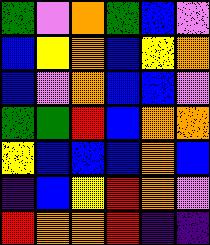[["green", "violet", "orange", "green", "blue", "violet"], ["blue", "yellow", "orange", "blue", "yellow", "orange"], ["blue", "violet", "orange", "blue", "blue", "violet"], ["green", "green", "red", "blue", "orange", "orange"], ["yellow", "blue", "blue", "blue", "orange", "blue"], ["indigo", "blue", "yellow", "red", "orange", "violet"], ["red", "orange", "orange", "red", "indigo", "indigo"]]